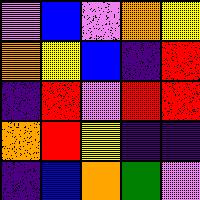[["violet", "blue", "violet", "orange", "yellow"], ["orange", "yellow", "blue", "indigo", "red"], ["indigo", "red", "violet", "red", "red"], ["orange", "red", "yellow", "indigo", "indigo"], ["indigo", "blue", "orange", "green", "violet"]]